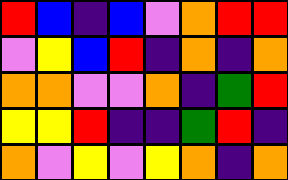[["red", "blue", "indigo", "blue", "violet", "orange", "red", "red"], ["violet", "yellow", "blue", "red", "indigo", "orange", "indigo", "orange"], ["orange", "orange", "violet", "violet", "orange", "indigo", "green", "red"], ["yellow", "yellow", "red", "indigo", "indigo", "green", "red", "indigo"], ["orange", "violet", "yellow", "violet", "yellow", "orange", "indigo", "orange"]]